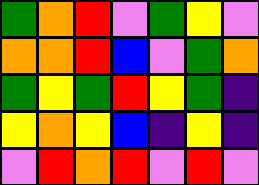[["green", "orange", "red", "violet", "green", "yellow", "violet"], ["orange", "orange", "red", "blue", "violet", "green", "orange"], ["green", "yellow", "green", "red", "yellow", "green", "indigo"], ["yellow", "orange", "yellow", "blue", "indigo", "yellow", "indigo"], ["violet", "red", "orange", "red", "violet", "red", "violet"]]